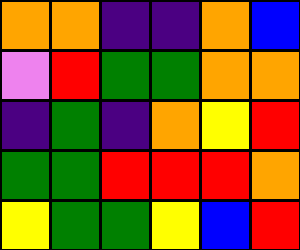[["orange", "orange", "indigo", "indigo", "orange", "blue"], ["violet", "red", "green", "green", "orange", "orange"], ["indigo", "green", "indigo", "orange", "yellow", "red"], ["green", "green", "red", "red", "red", "orange"], ["yellow", "green", "green", "yellow", "blue", "red"]]